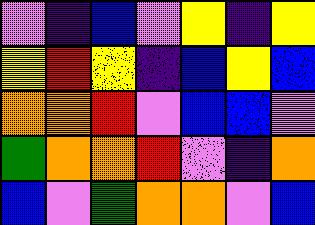[["violet", "indigo", "blue", "violet", "yellow", "indigo", "yellow"], ["yellow", "red", "yellow", "indigo", "blue", "yellow", "blue"], ["orange", "orange", "red", "violet", "blue", "blue", "violet"], ["green", "orange", "orange", "red", "violet", "indigo", "orange"], ["blue", "violet", "green", "orange", "orange", "violet", "blue"]]